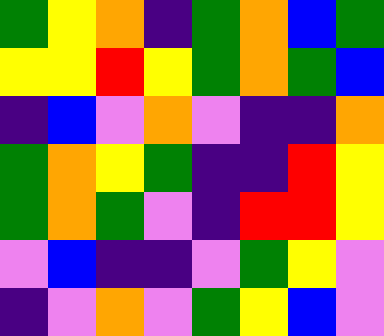[["green", "yellow", "orange", "indigo", "green", "orange", "blue", "green"], ["yellow", "yellow", "red", "yellow", "green", "orange", "green", "blue"], ["indigo", "blue", "violet", "orange", "violet", "indigo", "indigo", "orange"], ["green", "orange", "yellow", "green", "indigo", "indigo", "red", "yellow"], ["green", "orange", "green", "violet", "indigo", "red", "red", "yellow"], ["violet", "blue", "indigo", "indigo", "violet", "green", "yellow", "violet"], ["indigo", "violet", "orange", "violet", "green", "yellow", "blue", "violet"]]